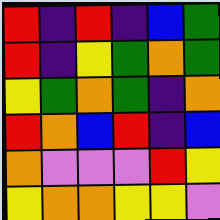[["red", "indigo", "red", "indigo", "blue", "green"], ["red", "indigo", "yellow", "green", "orange", "green"], ["yellow", "green", "orange", "green", "indigo", "orange"], ["red", "orange", "blue", "red", "indigo", "blue"], ["orange", "violet", "violet", "violet", "red", "yellow"], ["yellow", "orange", "orange", "yellow", "yellow", "violet"]]